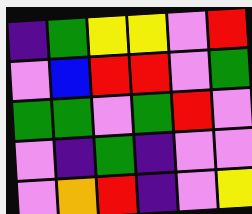[["indigo", "green", "yellow", "yellow", "violet", "red"], ["violet", "blue", "red", "red", "violet", "green"], ["green", "green", "violet", "green", "red", "violet"], ["violet", "indigo", "green", "indigo", "violet", "violet"], ["violet", "orange", "red", "indigo", "violet", "yellow"]]